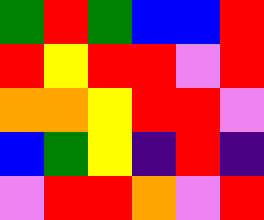[["green", "red", "green", "blue", "blue", "red"], ["red", "yellow", "red", "red", "violet", "red"], ["orange", "orange", "yellow", "red", "red", "violet"], ["blue", "green", "yellow", "indigo", "red", "indigo"], ["violet", "red", "red", "orange", "violet", "red"]]